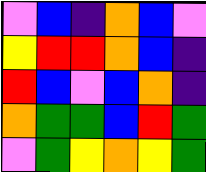[["violet", "blue", "indigo", "orange", "blue", "violet"], ["yellow", "red", "red", "orange", "blue", "indigo"], ["red", "blue", "violet", "blue", "orange", "indigo"], ["orange", "green", "green", "blue", "red", "green"], ["violet", "green", "yellow", "orange", "yellow", "green"]]